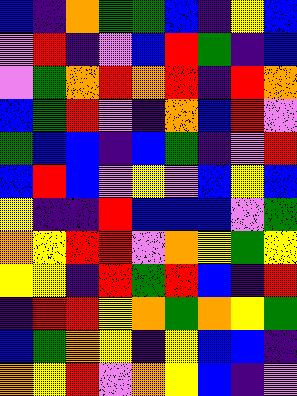[["blue", "indigo", "orange", "green", "green", "blue", "indigo", "yellow", "blue"], ["violet", "red", "indigo", "violet", "blue", "red", "green", "indigo", "blue"], ["violet", "green", "orange", "red", "orange", "red", "indigo", "red", "orange"], ["blue", "green", "red", "violet", "indigo", "orange", "blue", "red", "violet"], ["green", "blue", "blue", "indigo", "blue", "green", "indigo", "violet", "red"], ["blue", "red", "blue", "violet", "yellow", "violet", "blue", "yellow", "blue"], ["yellow", "indigo", "indigo", "red", "blue", "blue", "blue", "violet", "green"], ["orange", "yellow", "red", "red", "violet", "orange", "yellow", "green", "yellow"], ["yellow", "yellow", "indigo", "red", "green", "red", "blue", "indigo", "red"], ["indigo", "red", "red", "yellow", "orange", "green", "orange", "yellow", "green"], ["blue", "green", "orange", "yellow", "indigo", "yellow", "blue", "blue", "indigo"], ["orange", "yellow", "red", "violet", "orange", "yellow", "blue", "indigo", "violet"]]